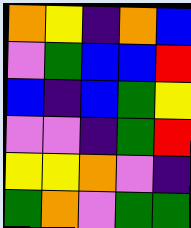[["orange", "yellow", "indigo", "orange", "blue"], ["violet", "green", "blue", "blue", "red"], ["blue", "indigo", "blue", "green", "yellow"], ["violet", "violet", "indigo", "green", "red"], ["yellow", "yellow", "orange", "violet", "indigo"], ["green", "orange", "violet", "green", "green"]]